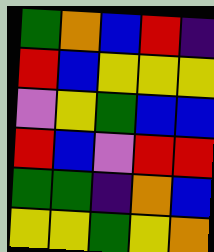[["green", "orange", "blue", "red", "indigo"], ["red", "blue", "yellow", "yellow", "yellow"], ["violet", "yellow", "green", "blue", "blue"], ["red", "blue", "violet", "red", "red"], ["green", "green", "indigo", "orange", "blue"], ["yellow", "yellow", "green", "yellow", "orange"]]